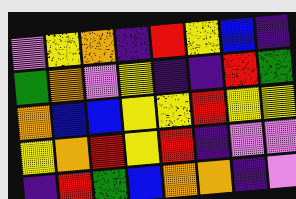[["violet", "yellow", "orange", "indigo", "red", "yellow", "blue", "indigo"], ["green", "orange", "violet", "yellow", "indigo", "indigo", "red", "green"], ["orange", "blue", "blue", "yellow", "yellow", "red", "yellow", "yellow"], ["yellow", "orange", "red", "yellow", "red", "indigo", "violet", "violet"], ["indigo", "red", "green", "blue", "orange", "orange", "indigo", "violet"]]